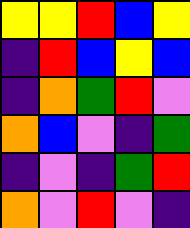[["yellow", "yellow", "red", "blue", "yellow"], ["indigo", "red", "blue", "yellow", "blue"], ["indigo", "orange", "green", "red", "violet"], ["orange", "blue", "violet", "indigo", "green"], ["indigo", "violet", "indigo", "green", "red"], ["orange", "violet", "red", "violet", "indigo"]]